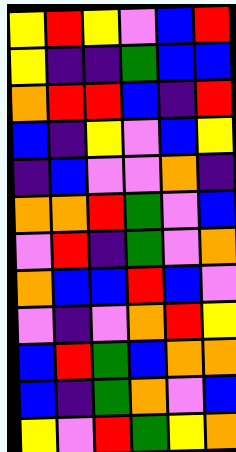[["yellow", "red", "yellow", "violet", "blue", "red"], ["yellow", "indigo", "indigo", "green", "blue", "blue"], ["orange", "red", "red", "blue", "indigo", "red"], ["blue", "indigo", "yellow", "violet", "blue", "yellow"], ["indigo", "blue", "violet", "violet", "orange", "indigo"], ["orange", "orange", "red", "green", "violet", "blue"], ["violet", "red", "indigo", "green", "violet", "orange"], ["orange", "blue", "blue", "red", "blue", "violet"], ["violet", "indigo", "violet", "orange", "red", "yellow"], ["blue", "red", "green", "blue", "orange", "orange"], ["blue", "indigo", "green", "orange", "violet", "blue"], ["yellow", "violet", "red", "green", "yellow", "orange"]]